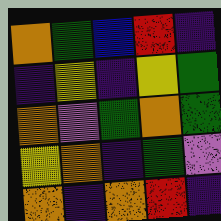[["orange", "green", "blue", "red", "indigo"], ["indigo", "yellow", "indigo", "yellow", "green"], ["orange", "violet", "green", "orange", "green"], ["yellow", "orange", "indigo", "green", "violet"], ["orange", "indigo", "orange", "red", "indigo"]]